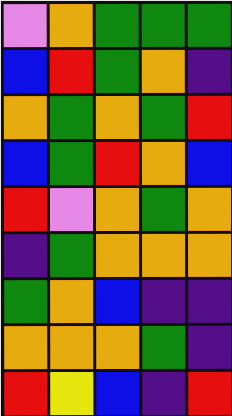[["violet", "orange", "green", "green", "green"], ["blue", "red", "green", "orange", "indigo"], ["orange", "green", "orange", "green", "red"], ["blue", "green", "red", "orange", "blue"], ["red", "violet", "orange", "green", "orange"], ["indigo", "green", "orange", "orange", "orange"], ["green", "orange", "blue", "indigo", "indigo"], ["orange", "orange", "orange", "green", "indigo"], ["red", "yellow", "blue", "indigo", "red"]]